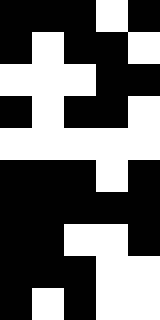[["black", "black", "black", "white", "black"], ["black", "white", "black", "black", "white"], ["white", "white", "white", "black", "black"], ["black", "white", "black", "black", "white"], ["white", "white", "white", "white", "white"], ["black", "black", "black", "white", "black"], ["black", "black", "black", "black", "black"], ["black", "black", "white", "white", "black"], ["black", "black", "black", "white", "white"], ["black", "white", "black", "white", "white"]]